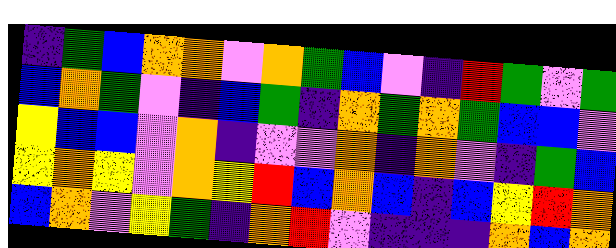[["indigo", "green", "blue", "orange", "orange", "violet", "orange", "green", "blue", "violet", "indigo", "red", "green", "violet", "green"], ["blue", "orange", "green", "violet", "indigo", "blue", "green", "indigo", "orange", "green", "orange", "green", "blue", "blue", "violet"], ["yellow", "blue", "blue", "violet", "orange", "indigo", "violet", "violet", "orange", "indigo", "orange", "violet", "indigo", "green", "blue"], ["yellow", "orange", "yellow", "violet", "orange", "yellow", "red", "blue", "orange", "blue", "indigo", "blue", "yellow", "red", "orange"], ["blue", "orange", "violet", "yellow", "green", "indigo", "orange", "red", "violet", "indigo", "indigo", "indigo", "orange", "blue", "orange"]]